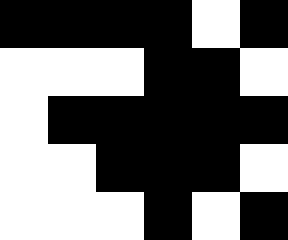[["black", "black", "black", "black", "white", "black"], ["white", "white", "white", "black", "black", "white"], ["white", "black", "black", "black", "black", "black"], ["white", "white", "black", "black", "black", "white"], ["white", "white", "white", "black", "white", "black"]]